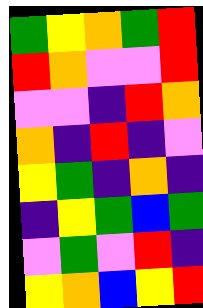[["green", "yellow", "orange", "green", "red"], ["red", "orange", "violet", "violet", "red"], ["violet", "violet", "indigo", "red", "orange"], ["orange", "indigo", "red", "indigo", "violet"], ["yellow", "green", "indigo", "orange", "indigo"], ["indigo", "yellow", "green", "blue", "green"], ["violet", "green", "violet", "red", "indigo"], ["yellow", "orange", "blue", "yellow", "red"]]